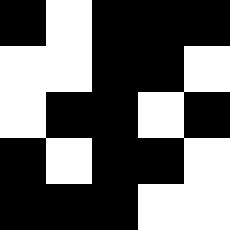[["black", "white", "black", "black", "black"], ["white", "white", "black", "black", "white"], ["white", "black", "black", "white", "black"], ["black", "white", "black", "black", "white"], ["black", "black", "black", "white", "white"]]